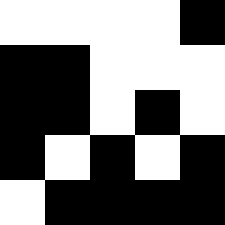[["white", "white", "white", "white", "black"], ["black", "black", "white", "white", "white"], ["black", "black", "white", "black", "white"], ["black", "white", "black", "white", "black"], ["white", "black", "black", "black", "black"]]